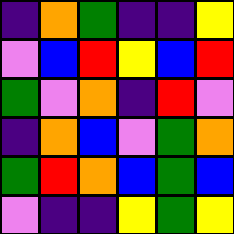[["indigo", "orange", "green", "indigo", "indigo", "yellow"], ["violet", "blue", "red", "yellow", "blue", "red"], ["green", "violet", "orange", "indigo", "red", "violet"], ["indigo", "orange", "blue", "violet", "green", "orange"], ["green", "red", "orange", "blue", "green", "blue"], ["violet", "indigo", "indigo", "yellow", "green", "yellow"]]